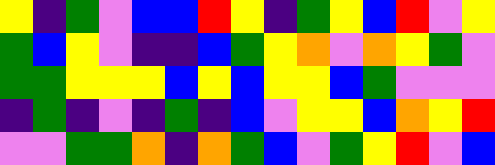[["yellow", "indigo", "green", "violet", "blue", "blue", "red", "yellow", "indigo", "green", "yellow", "blue", "red", "violet", "yellow"], ["green", "blue", "yellow", "violet", "indigo", "indigo", "blue", "green", "yellow", "orange", "violet", "orange", "yellow", "green", "violet"], ["green", "green", "yellow", "yellow", "yellow", "blue", "yellow", "blue", "yellow", "yellow", "blue", "green", "violet", "violet", "violet"], ["indigo", "green", "indigo", "violet", "indigo", "green", "indigo", "blue", "violet", "yellow", "yellow", "blue", "orange", "yellow", "red"], ["violet", "violet", "green", "green", "orange", "indigo", "orange", "green", "blue", "violet", "green", "yellow", "red", "violet", "blue"]]